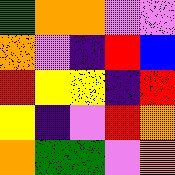[["green", "orange", "orange", "violet", "violet"], ["orange", "violet", "indigo", "red", "blue"], ["red", "yellow", "yellow", "indigo", "red"], ["yellow", "indigo", "violet", "red", "orange"], ["orange", "green", "green", "violet", "orange"]]